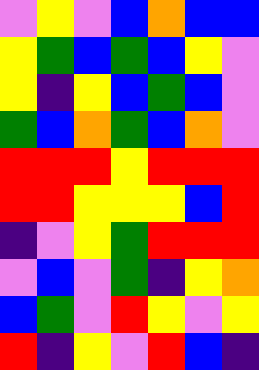[["violet", "yellow", "violet", "blue", "orange", "blue", "blue"], ["yellow", "green", "blue", "green", "blue", "yellow", "violet"], ["yellow", "indigo", "yellow", "blue", "green", "blue", "violet"], ["green", "blue", "orange", "green", "blue", "orange", "violet"], ["red", "red", "red", "yellow", "red", "red", "red"], ["red", "red", "yellow", "yellow", "yellow", "blue", "red"], ["indigo", "violet", "yellow", "green", "red", "red", "red"], ["violet", "blue", "violet", "green", "indigo", "yellow", "orange"], ["blue", "green", "violet", "red", "yellow", "violet", "yellow"], ["red", "indigo", "yellow", "violet", "red", "blue", "indigo"]]